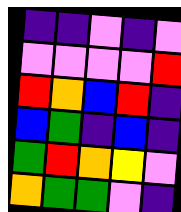[["indigo", "indigo", "violet", "indigo", "violet"], ["violet", "violet", "violet", "violet", "red"], ["red", "orange", "blue", "red", "indigo"], ["blue", "green", "indigo", "blue", "indigo"], ["green", "red", "orange", "yellow", "violet"], ["orange", "green", "green", "violet", "indigo"]]